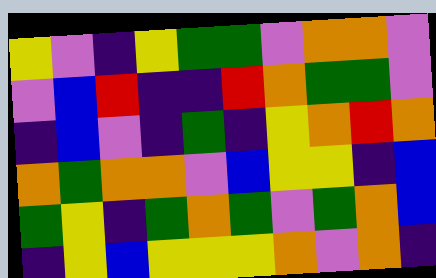[["yellow", "violet", "indigo", "yellow", "green", "green", "violet", "orange", "orange", "violet"], ["violet", "blue", "red", "indigo", "indigo", "red", "orange", "green", "green", "violet"], ["indigo", "blue", "violet", "indigo", "green", "indigo", "yellow", "orange", "red", "orange"], ["orange", "green", "orange", "orange", "violet", "blue", "yellow", "yellow", "indigo", "blue"], ["green", "yellow", "indigo", "green", "orange", "green", "violet", "green", "orange", "blue"], ["indigo", "yellow", "blue", "yellow", "yellow", "yellow", "orange", "violet", "orange", "indigo"]]